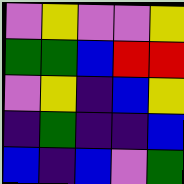[["violet", "yellow", "violet", "violet", "yellow"], ["green", "green", "blue", "red", "red"], ["violet", "yellow", "indigo", "blue", "yellow"], ["indigo", "green", "indigo", "indigo", "blue"], ["blue", "indigo", "blue", "violet", "green"]]